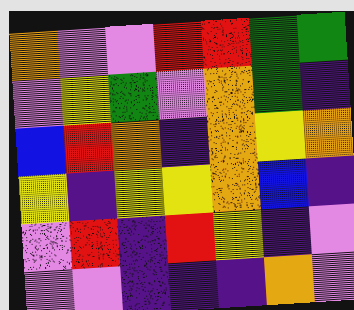[["orange", "violet", "violet", "red", "red", "green", "green"], ["violet", "yellow", "green", "violet", "orange", "green", "indigo"], ["blue", "red", "orange", "indigo", "orange", "yellow", "orange"], ["yellow", "indigo", "yellow", "yellow", "orange", "blue", "indigo"], ["violet", "red", "indigo", "red", "yellow", "indigo", "violet"], ["violet", "violet", "indigo", "indigo", "indigo", "orange", "violet"]]